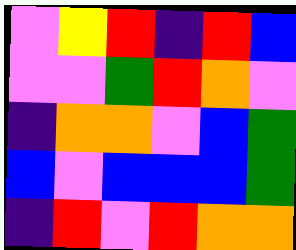[["violet", "yellow", "red", "indigo", "red", "blue"], ["violet", "violet", "green", "red", "orange", "violet"], ["indigo", "orange", "orange", "violet", "blue", "green"], ["blue", "violet", "blue", "blue", "blue", "green"], ["indigo", "red", "violet", "red", "orange", "orange"]]